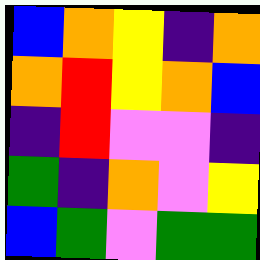[["blue", "orange", "yellow", "indigo", "orange"], ["orange", "red", "yellow", "orange", "blue"], ["indigo", "red", "violet", "violet", "indigo"], ["green", "indigo", "orange", "violet", "yellow"], ["blue", "green", "violet", "green", "green"]]